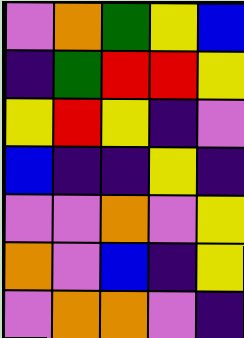[["violet", "orange", "green", "yellow", "blue"], ["indigo", "green", "red", "red", "yellow"], ["yellow", "red", "yellow", "indigo", "violet"], ["blue", "indigo", "indigo", "yellow", "indigo"], ["violet", "violet", "orange", "violet", "yellow"], ["orange", "violet", "blue", "indigo", "yellow"], ["violet", "orange", "orange", "violet", "indigo"]]